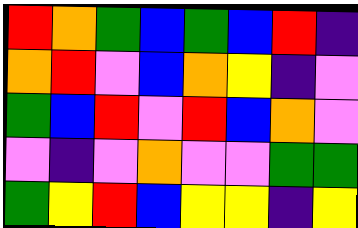[["red", "orange", "green", "blue", "green", "blue", "red", "indigo"], ["orange", "red", "violet", "blue", "orange", "yellow", "indigo", "violet"], ["green", "blue", "red", "violet", "red", "blue", "orange", "violet"], ["violet", "indigo", "violet", "orange", "violet", "violet", "green", "green"], ["green", "yellow", "red", "blue", "yellow", "yellow", "indigo", "yellow"]]